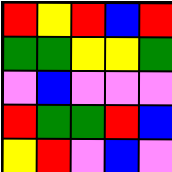[["red", "yellow", "red", "blue", "red"], ["green", "green", "yellow", "yellow", "green"], ["violet", "blue", "violet", "violet", "violet"], ["red", "green", "green", "red", "blue"], ["yellow", "red", "violet", "blue", "violet"]]